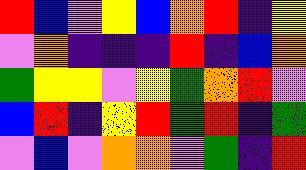[["red", "blue", "violet", "yellow", "blue", "orange", "red", "indigo", "yellow"], ["violet", "orange", "indigo", "indigo", "indigo", "red", "indigo", "blue", "orange"], ["green", "yellow", "yellow", "violet", "yellow", "green", "orange", "red", "violet"], ["blue", "red", "indigo", "yellow", "red", "green", "red", "indigo", "green"], ["violet", "blue", "violet", "orange", "orange", "violet", "green", "indigo", "red"]]